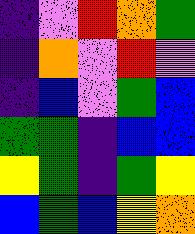[["indigo", "violet", "red", "orange", "green"], ["indigo", "orange", "violet", "red", "violet"], ["indigo", "blue", "violet", "green", "blue"], ["green", "green", "indigo", "blue", "blue"], ["yellow", "green", "indigo", "green", "yellow"], ["blue", "green", "blue", "yellow", "orange"]]